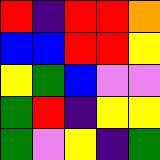[["red", "indigo", "red", "red", "orange"], ["blue", "blue", "red", "red", "yellow"], ["yellow", "green", "blue", "violet", "violet"], ["green", "red", "indigo", "yellow", "yellow"], ["green", "violet", "yellow", "indigo", "green"]]